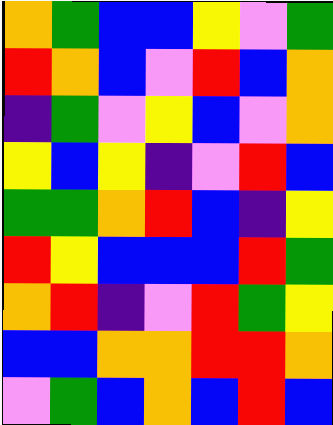[["orange", "green", "blue", "blue", "yellow", "violet", "green"], ["red", "orange", "blue", "violet", "red", "blue", "orange"], ["indigo", "green", "violet", "yellow", "blue", "violet", "orange"], ["yellow", "blue", "yellow", "indigo", "violet", "red", "blue"], ["green", "green", "orange", "red", "blue", "indigo", "yellow"], ["red", "yellow", "blue", "blue", "blue", "red", "green"], ["orange", "red", "indigo", "violet", "red", "green", "yellow"], ["blue", "blue", "orange", "orange", "red", "red", "orange"], ["violet", "green", "blue", "orange", "blue", "red", "blue"]]